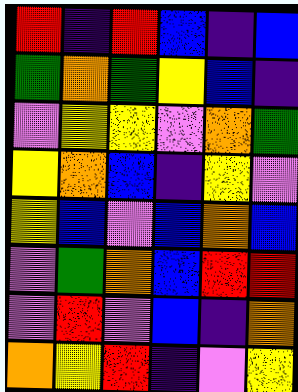[["red", "indigo", "red", "blue", "indigo", "blue"], ["green", "orange", "green", "yellow", "blue", "indigo"], ["violet", "yellow", "yellow", "violet", "orange", "green"], ["yellow", "orange", "blue", "indigo", "yellow", "violet"], ["yellow", "blue", "violet", "blue", "orange", "blue"], ["violet", "green", "orange", "blue", "red", "red"], ["violet", "red", "violet", "blue", "indigo", "orange"], ["orange", "yellow", "red", "indigo", "violet", "yellow"]]